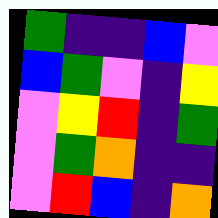[["green", "indigo", "indigo", "blue", "violet"], ["blue", "green", "violet", "indigo", "yellow"], ["violet", "yellow", "red", "indigo", "green"], ["violet", "green", "orange", "indigo", "indigo"], ["violet", "red", "blue", "indigo", "orange"]]